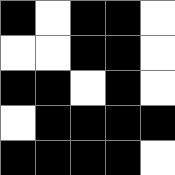[["black", "white", "black", "black", "white"], ["white", "white", "black", "black", "white"], ["black", "black", "white", "black", "white"], ["white", "black", "black", "black", "black"], ["black", "black", "black", "black", "white"]]